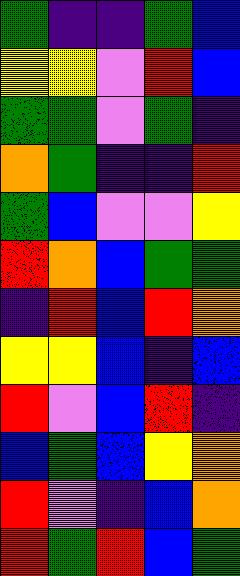[["green", "indigo", "indigo", "green", "blue"], ["yellow", "yellow", "violet", "red", "blue"], ["green", "green", "violet", "green", "indigo"], ["orange", "green", "indigo", "indigo", "red"], ["green", "blue", "violet", "violet", "yellow"], ["red", "orange", "blue", "green", "green"], ["indigo", "red", "blue", "red", "orange"], ["yellow", "yellow", "blue", "indigo", "blue"], ["red", "violet", "blue", "red", "indigo"], ["blue", "green", "blue", "yellow", "orange"], ["red", "violet", "indigo", "blue", "orange"], ["red", "green", "red", "blue", "green"]]